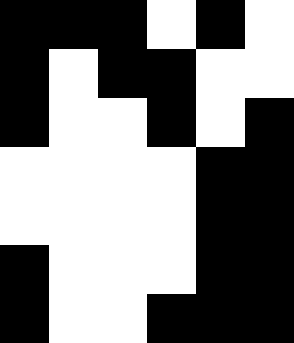[["black", "black", "black", "white", "black", "white"], ["black", "white", "black", "black", "white", "white"], ["black", "white", "white", "black", "white", "black"], ["white", "white", "white", "white", "black", "black"], ["white", "white", "white", "white", "black", "black"], ["black", "white", "white", "white", "black", "black"], ["black", "white", "white", "black", "black", "black"]]